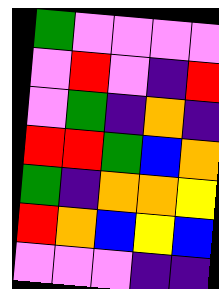[["green", "violet", "violet", "violet", "violet"], ["violet", "red", "violet", "indigo", "red"], ["violet", "green", "indigo", "orange", "indigo"], ["red", "red", "green", "blue", "orange"], ["green", "indigo", "orange", "orange", "yellow"], ["red", "orange", "blue", "yellow", "blue"], ["violet", "violet", "violet", "indigo", "indigo"]]